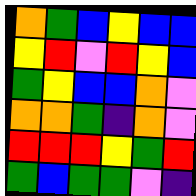[["orange", "green", "blue", "yellow", "blue", "blue"], ["yellow", "red", "violet", "red", "yellow", "blue"], ["green", "yellow", "blue", "blue", "orange", "violet"], ["orange", "orange", "green", "indigo", "orange", "violet"], ["red", "red", "red", "yellow", "green", "red"], ["green", "blue", "green", "green", "violet", "indigo"]]